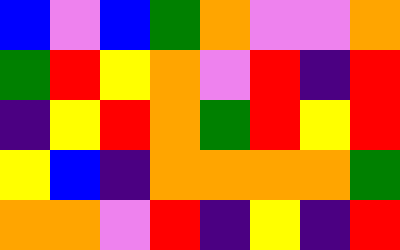[["blue", "violet", "blue", "green", "orange", "violet", "violet", "orange"], ["green", "red", "yellow", "orange", "violet", "red", "indigo", "red"], ["indigo", "yellow", "red", "orange", "green", "red", "yellow", "red"], ["yellow", "blue", "indigo", "orange", "orange", "orange", "orange", "green"], ["orange", "orange", "violet", "red", "indigo", "yellow", "indigo", "red"]]